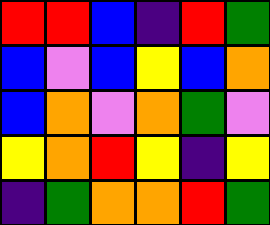[["red", "red", "blue", "indigo", "red", "green"], ["blue", "violet", "blue", "yellow", "blue", "orange"], ["blue", "orange", "violet", "orange", "green", "violet"], ["yellow", "orange", "red", "yellow", "indigo", "yellow"], ["indigo", "green", "orange", "orange", "red", "green"]]